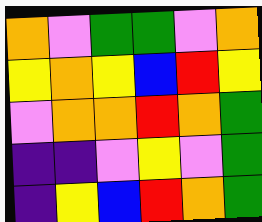[["orange", "violet", "green", "green", "violet", "orange"], ["yellow", "orange", "yellow", "blue", "red", "yellow"], ["violet", "orange", "orange", "red", "orange", "green"], ["indigo", "indigo", "violet", "yellow", "violet", "green"], ["indigo", "yellow", "blue", "red", "orange", "green"]]